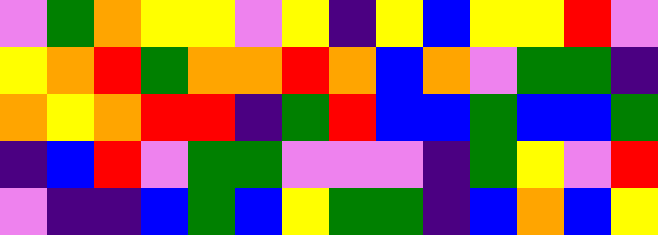[["violet", "green", "orange", "yellow", "yellow", "violet", "yellow", "indigo", "yellow", "blue", "yellow", "yellow", "red", "violet"], ["yellow", "orange", "red", "green", "orange", "orange", "red", "orange", "blue", "orange", "violet", "green", "green", "indigo"], ["orange", "yellow", "orange", "red", "red", "indigo", "green", "red", "blue", "blue", "green", "blue", "blue", "green"], ["indigo", "blue", "red", "violet", "green", "green", "violet", "violet", "violet", "indigo", "green", "yellow", "violet", "red"], ["violet", "indigo", "indigo", "blue", "green", "blue", "yellow", "green", "green", "indigo", "blue", "orange", "blue", "yellow"]]